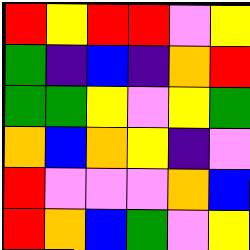[["red", "yellow", "red", "red", "violet", "yellow"], ["green", "indigo", "blue", "indigo", "orange", "red"], ["green", "green", "yellow", "violet", "yellow", "green"], ["orange", "blue", "orange", "yellow", "indigo", "violet"], ["red", "violet", "violet", "violet", "orange", "blue"], ["red", "orange", "blue", "green", "violet", "yellow"]]